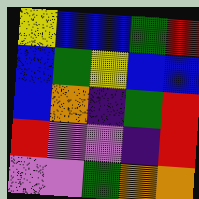[["yellow", "blue", "blue", "green", "red"], ["blue", "green", "yellow", "blue", "blue"], ["blue", "orange", "indigo", "green", "red"], ["red", "violet", "violet", "indigo", "red"], ["violet", "violet", "green", "orange", "orange"]]